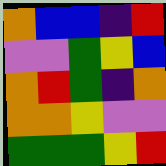[["orange", "blue", "blue", "indigo", "red"], ["violet", "violet", "green", "yellow", "blue"], ["orange", "red", "green", "indigo", "orange"], ["orange", "orange", "yellow", "violet", "violet"], ["green", "green", "green", "yellow", "red"]]